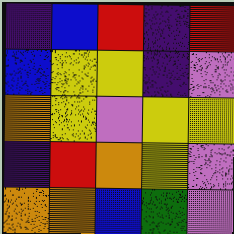[["indigo", "blue", "red", "indigo", "red"], ["blue", "yellow", "yellow", "indigo", "violet"], ["orange", "yellow", "violet", "yellow", "yellow"], ["indigo", "red", "orange", "yellow", "violet"], ["orange", "orange", "blue", "green", "violet"]]